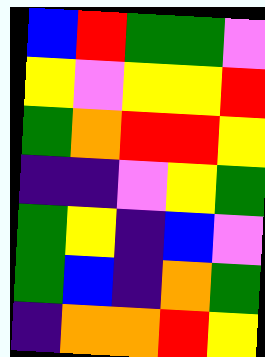[["blue", "red", "green", "green", "violet"], ["yellow", "violet", "yellow", "yellow", "red"], ["green", "orange", "red", "red", "yellow"], ["indigo", "indigo", "violet", "yellow", "green"], ["green", "yellow", "indigo", "blue", "violet"], ["green", "blue", "indigo", "orange", "green"], ["indigo", "orange", "orange", "red", "yellow"]]